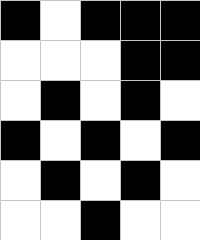[["black", "white", "black", "black", "black"], ["white", "white", "white", "black", "black"], ["white", "black", "white", "black", "white"], ["black", "white", "black", "white", "black"], ["white", "black", "white", "black", "white"], ["white", "white", "black", "white", "white"]]